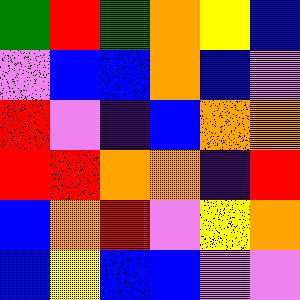[["green", "red", "green", "orange", "yellow", "blue"], ["violet", "blue", "blue", "orange", "blue", "violet"], ["red", "violet", "indigo", "blue", "orange", "orange"], ["red", "red", "orange", "orange", "indigo", "red"], ["blue", "orange", "red", "violet", "yellow", "orange"], ["blue", "yellow", "blue", "blue", "violet", "violet"]]